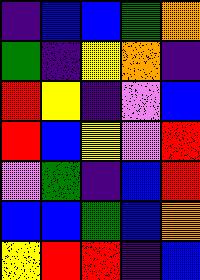[["indigo", "blue", "blue", "green", "orange"], ["green", "indigo", "yellow", "orange", "indigo"], ["red", "yellow", "indigo", "violet", "blue"], ["red", "blue", "yellow", "violet", "red"], ["violet", "green", "indigo", "blue", "red"], ["blue", "blue", "green", "blue", "orange"], ["yellow", "red", "red", "indigo", "blue"]]